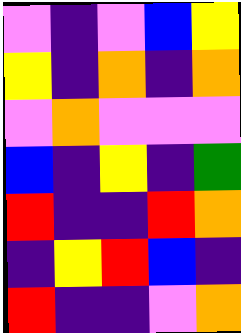[["violet", "indigo", "violet", "blue", "yellow"], ["yellow", "indigo", "orange", "indigo", "orange"], ["violet", "orange", "violet", "violet", "violet"], ["blue", "indigo", "yellow", "indigo", "green"], ["red", "indigo", "indigo", "red", "orange"], ["indigo", "yellow", "red", "blue", "indigo"], ["red", "indigo", "indigo", "violet", "orange"]]